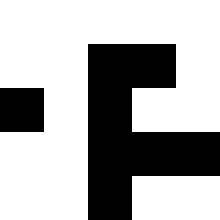[["white", "white", "white", "white", "white"], ["white", "white", "black", "black", "white"], ["black", "white", "black", "white", "white"], ["white", "white", "black", "black", "black"], ["white", "white", "black", "white", "white"]]